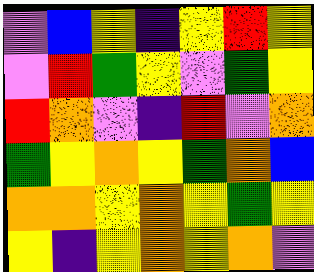[["violet", "blue", "yellow", "indigo", "yellow", "red", "yellow"], ["violet", "red", "green", "yellow", "violet", "green", "yellow"], ["red", "orange", "violet", "indigo", "red", "violet", "orange"], ["green", "yellow", "orange", "yellow", "green", "orange", "blue"], ["orange", "orange", "yellow", "orange", "yellow", "green", "yellow"], ["yellow", "indigo", "yellow", "orange", "yellow", "orange", "violet"]]